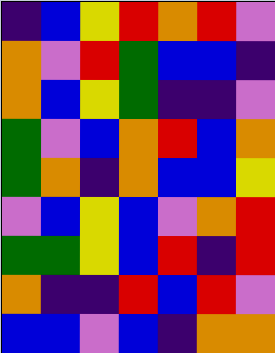[["indigo", "blue", "yellow", "red", "orange", "red", "violet"], ["orange", "violet", "red", "green", "blue", "blue", "indigo"], ["orange", "blue", "yellow", "green", "indigo", "indigo", "violet"], ["green", "violet", "blue", "orange", "red", "blue", "orange"], ["green", "orange", "indigo", "orange", "blue", "blue", "yellow"], ["violet", "blue", "yellow", "blue", "violet", "orange", "red"], ["green", "green", "yellow", "blue", "red", "indigo", "red"], ["orange", "indigo", "indigo", "red", "blue", "red", "violet"], ["blue", "blue", "violet", "blue", "indigo", "orange", "orange"]]